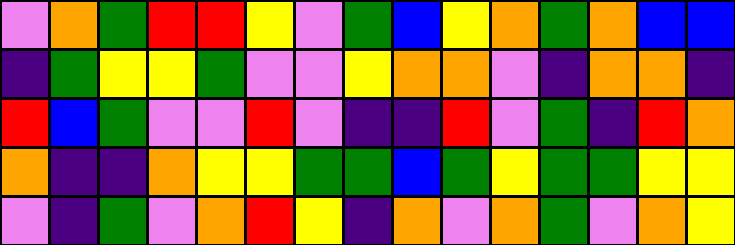[["violet", "orange", "green", "red", "red", "yellow", "violet", "green", "blue", "yellow", "orange", "green", "orange", "blue", "blue"], ["indigo", "green", "yellow", "yellow", "green", "violet", "violet", "yellow", "orange", "orange", "violet", "indigo", "orange", "orange", "indigo"], ["red", "blue", "green", "violet", "violet", "red", "violet", "indigo", "indigo", "red", "violet", "green", "indigo", "red", "orange"], ["orange", "indigo", "indigo", "orange", "yellow", "yellow", "green", "green", "blue", "green", "yellow", "green", "green", "yellow", "yellow"], ["violet", "indigo", "green", "violet", "orange", "red", "yellow", "indigo", "orange", "violet", "orange", "green", "violet", "orange", "yellow"]]